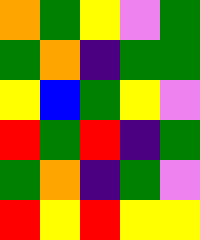[["orange", "green", "yellow", "violet", "green"], ["green", "orange", "indigo", "green", "green"], ["yellow", "blue", "green", "yellow", "violet"], ["red", "green", "red", "indigo", "green"], ["green", "orange", "indigo", "green", "violet"], ["red", "yellow", "red", "yellow", "yellow"]]